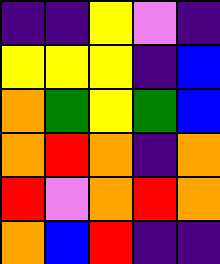[["indigo", "indigo", "yellow", "violet", "indigo"], ["yellow", "yellow", "yellow", "indigo", "blue"], ["orange", "green", "yellow", "green", "blue"], ["orange", "red", "orange", "indigo", "orange"], ["red", "violet", "orange", "red", "orange"], ["orange", "blue", "red", "indigo", "indigo"]]